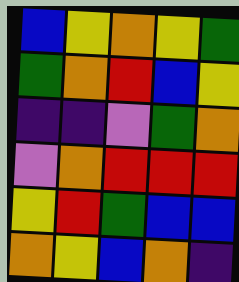[["blue", "yellow", "orange", "yellow", "green"], ["green", "orange", "red", "blue", "yellow"], ["indigo", "indigo", "violet", "green", "orange"], ["violet", "orange", "red", "red", "red"], ["yellow", "red", "green", "blue", "blue"], ["orange", "yellow", "blue", "orange", "indigo"]]